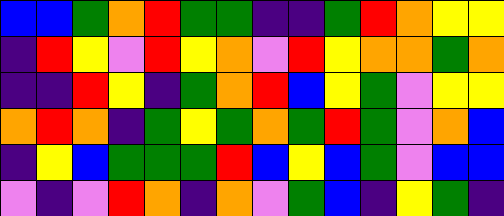[["blue", "blue", "green", "orange", "red", "green", "green", "indigo", "indigo", "green", "red", "orange", "yellow", "yellow"], ["indigo", "red", "yellow", "violet", "red", "yellow", "orange", "violet", "red", "yellow", "orange", "orange", "green", "orange"], ["indigo", "indigo", "red", "yellow", "indigo", "green", "orange", "red", "blue", "yellow", "green", "violet", "yellow", "yellow"], ["orange", "red", "orange", "indigo", "green", "yellow", "green", "orange", "green", "red", "green", "violet", "orange", "blue"], ["indigo", "yellow", "blue", "green", "green", "green", "red", "blue", "yellow", "blue", "green", "violet", "blue", "blue"], ["violet", "indigo", "violet", "red", "orange", "indigo", "orange", "violet", "green", "blue", "indigo", "yellow", "green", "indigo"]]